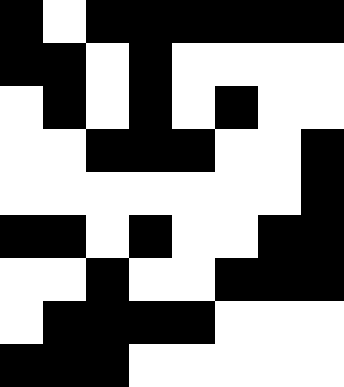[["black", "white", "black", "black", "black", "black", "black", "black"], ["black", "black", "white", "black", "white", "white", "white", "white"], ["white", "black", "white", "black", "white", "black", "white", "white"], ["white", "white", "black", "black", "black", "white", "white", "black"], ["white", "white", "white", "white", "white", "white", "white", "black"], ["black", "black", "white", "black", "white", "white", "black", "black"], ["white", "white", "black", "white", "white", "black", "black", "black"], ["white", "black", "black", "black", "black", "white", "white", "white"], ["black", "black", "black", "white", "white", "white", "white", "white"]]